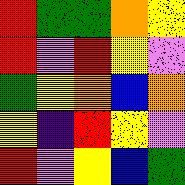[["red", "green", "green", "orange", "yellow"], ["red", "violet", "red", "yellow", "violet"], ["green", "yellow", "orange", "blue", "orange"], ["yellow", "indigo", "red", "yellow", "violet"], ["red", "violet", "yellow", "blue", "green"]]